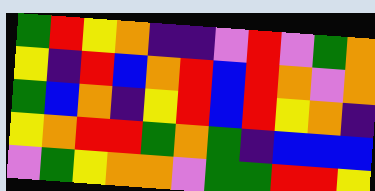[["green", "red", "yellow", "orange", "indigo", "indigo", "violet", "red", "violet", "green", "orange"], ["yellow", "indigo", "red", "blue", "orange", "red", "blue", "red", "orange", "violet", "orange"], ["green", "blue", "orange", "indigo", "yellow", "red", "blue", "red", "yellow", "orange", "indigo"], ["yellow", "orange", "red", "red", "green", "orange", "green", "indigo", "blue", "blue", "blue"], ["violet", "green", "yellow", "orange", "orange", "violet", "green", "green", "red", "red", "yellow"]]